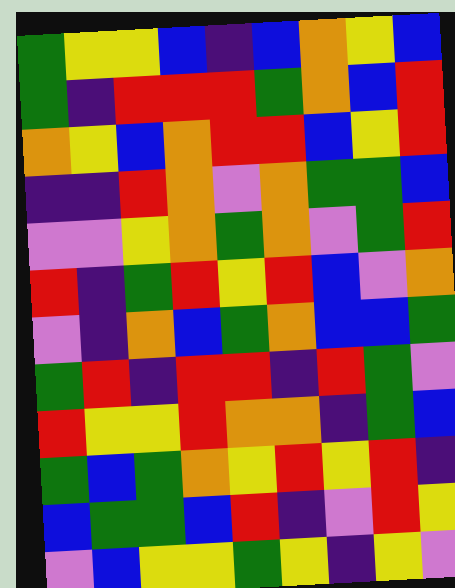[["green", "yellow", "yellow", "blue", "indigo", "blue", "orange", "yellow", "blue"], ["green", "indigo", "red", "red", "red", "green", "orange", "blue", "red"], ["orange", "yellow", "blue", "orange", "red", "red", "blue", "yellow", "red"], ["indigo", "indigo", "red", "orange", "violet", "orange", "green", "green", "blue"], ["violet", "violet", "yellow", "orange", "green", "orange", "violet", "green", "red"], ["red", "indigo", "green", "red", "yellow", "red", "blue", "violet", "orange"], ["violet", "indigo", "orange", "blue", "green", "orange", "blue", "blue", "green"], ["green", "red", "indigo", "red", "red", "indigo", "red", "green", "violet"], ["red", "yellow", "yellow", "red", "orange", "orange", "indigo", "green", "blue"], ["green", "blue", "green", "orange", "yellow", "red", "yellow", "red", "indigo"], ["blue", "green", "green", "blue", "red", "indigo", "violet", "red", "yellow"], ["violet", "blue", "yellow", "yellow", "green", "yellow", "indigo", "yellow", "violet"]]